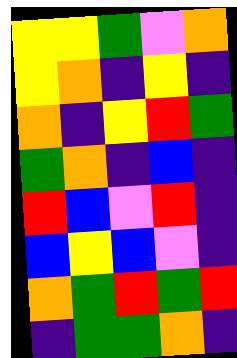[["yellow", "yellow", "green", "violet", "orange"], ["yellow", "orange", "indigo", "yellow", "indigo"], ["orange", "indigo", "yellow", "red", "green"], ["green", "orange", "indigo", "blue", "indigo"], ["red", "blue", "violet", "red", "indigo"], ["blue", "yellow", "blue", "violet", "indigo"], ["orange", "green", "red", "green", "red"], ["indigo", "green", "green", "orange", "indigo"]]